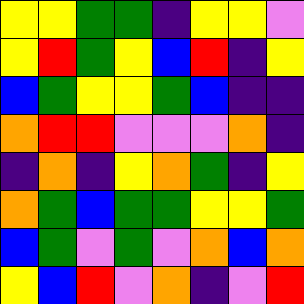[["yellow", "yellow", "green", "green", "indigo", "yellow", "yellow", "violet"], ["yellow", "red", "green", "yellow", "blue", "red", "indigo", "yellow"], ["blue", "green", "yellow", "yellow", "green", "blue", "indigo", "indigo"], ["orange", "red", "red", "violet", "violet", "violet", "orange", "indigo"], ["indigo", "orange", "indigo", "yellow", "orange", "green", "indigo", "yellow"], ["orange", "green", "blue", "green", "green", "yellow", "yellow", "green"], ["blue", "green", "violet", "green", "violet", "orange", "blue", "orange"], ["yellow", "blue", "red", "violet", "orange", "indigo", "violet", "red"]]